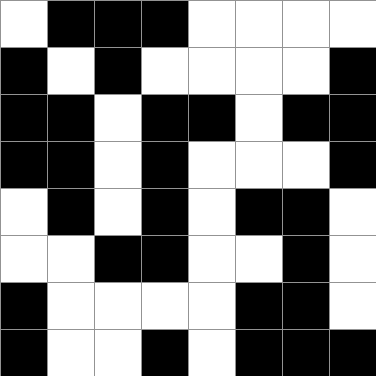[["white", "black", "black", "black", "white", "white", "white", "white"], ["black", "white", "black", "white", "white", "white", "white", "black"], ["black", "black", "white", "black", "black", "white", "black", "black"], ["black", "black", "white", "black", "white", "white", "white", "black"], ["white", "black", "white", "black", "white", "black", "black", "white"], ["white", "white", "black", "black", "white", "white", "black", "white"], ["black", "white", "white", "white", "white", "black", "black", "white"], ["black", "white", "white", "black", "white", "black", "black", "black"]]